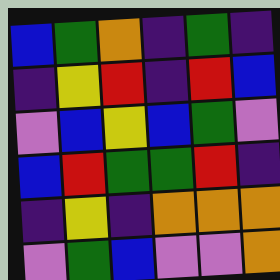[["blue", "green", "orange", "indigo", "green", "indigo"], ["indigo", "yellow", "red", "indigo", "red", "blue"], ["violet", "blue", "yellow", "blue", "green", "violet"], ["blue", "red", "green", "green", "red", "indigo"], ["indigo", "yellow", "indigo", "orange", "orange", "orange"], ["violet", "green", "blue", "violet", "violet", "orange"]]